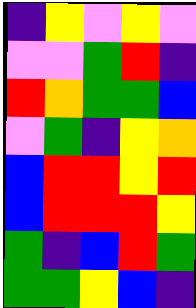[["indigo", "yellow", "violet", "yellow", "violet"], ["violet", "violet", "green", "red", "indigo"], ["red", "orange", "green", "green", "blue"], ["violet", "green", "indigo", "yellow", "orange"], ["blue", "red", "red", "yellow", "red"], ["blue", "red", "red", "red", "yellow"], ["green", "indigo", "blue", "red", "green"], ["green", "green", "yellow", "blue", "indigo"]]